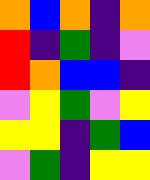[["orange", "blue", "orange", "indigo", "orange"], ["red", "indigo", "green", "indigo", "violet"], ["red", "orange", "blue", "blue", "indigo"], ["violet", "yellow", "green", "violet", "yellow"], ["yellow", "yellow", "indigo", "green", "blue"], ["violet", "green", "indigo", "yellow", "yellow"]]